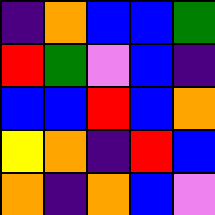[["indigo", "orange", "blue", "blue", "green"], ["red", "green", "violet", "blue", "indigo"], ["blue", "blue", "red", "blue", "orange"], ["yellow", "orange", "indigo", "red", "blue"], ["orange", "indigo", "orange", "blue", "violet"]]